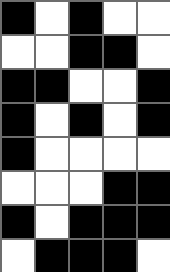[["black", "white", "black", "white", "white"], ["white", "white", "black", "black", "white"], ["black", "black", "white", "white", "black"], ["black", "white", "black", "white", "black"], ["black", "white", "white", "white", "white"], ["white", "white", "white", "black", "black"], ["black", "white", "black", "black", "black"], ["white", "black", "black", "black", "white"]]